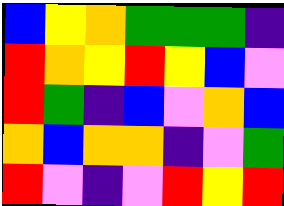[["blue", "yellow", "orange", "green", "green", "green", "indigo"], ["red", "orange", "yellow", "red", "yellow", "blue", "violet"], ["red", "green", "indigo", "blue", "violet", "orange", "blue"], ["orange", "blue", "orange", "orange", "indigo", "violet", "green"], ["red", "violet", "indigo", "violet", "red", "yellow", "red"]]